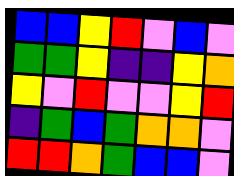[["blue", "blue", "yellow", "red", "violet", "blue", "violet"], ["green", "green", "yellow", "indigo", "indigo", "yellow", "orange"], ["yellow", "violet", "red", "violet", "violet", "yellow", "red"], ["indigo", "green", "blue", "green", "orange", "orange", "violet"], ["red", "red", "orange", "green", "blue", "blue", "violet"]]